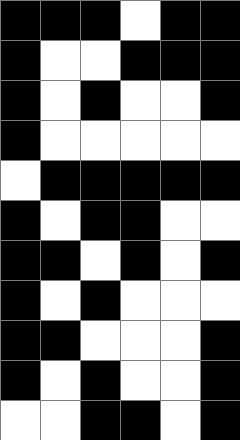[["black", "black", "black", "white", "black", "black"], ["black", "white", "white", "black", "black", "black"], ["black", "white", "black", "white", "white", "black"], ["black", "white", "white", "white", "white", "white"], ["white", "black", "black", "black", "black", "black"], ["black", "white", "black", "black", "white", "white"], ["black", "black", "white", "black", "white", "black"], ["black", "white", "black", "white", "white", "white"], ["black", "black", "white", "white", "white", "black"], ["black", "white", "black", "white", "white", "black"], ["white", "white", "black", "black", "white", "black"]]